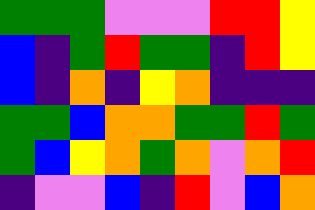[["green", "green", "green", "violet", "violet", "violet", "red", "red", "yellow"], ["blue", "indigo", "green", "red", "green", "green", "indigo", "red", "yellow"], ["blue", "indigo", "orange", "indigo", "yellow", "orange", "indigo", "indigo", "indigo"], ["green", "green", "blue", "orange", "orange", "green", "green", "red", "green"], ["green", "blue", "yellow", "orange", "green", "orange", "violet", "orange", "red"], ["indigo", "violet", "violet", "blue", "indigo", "red", "violet", "blue", "orange"]]